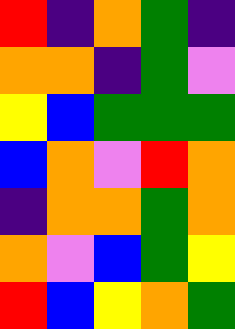[["red", "indigo", "orange", "green", "indigo"], ["orange", "orange", "indigo", "green", "violet"], ["yellow", "blue", "green", "green", "green"], ["blue", "orange", "violet", "red", "orange"], ["indigo", "orange", "orange", "green", "orange"], ["orange", "violet", "blue", "green", "yellow"], ["red", "blue", "yellow", "orange", "green"]]